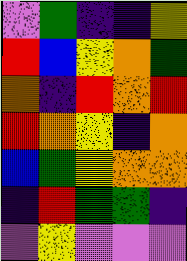[["violet", "green", "indigo", "indigo", "yellow"], ["red", "blue", "yellow", "orange", "green"], ["orange", "indigo", "red", "orange", "red"], ["red", "orange", "yellow", "indigo", "orange"], ["blue", "green", "yellow", "orange", "orange"], ["indigo", "red", "green", "green", "indigo"], ["violet", "yellow", "violet", "violet", "violet"]]